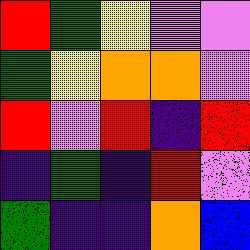[["red", "green", "yellow", "violet", "violet"], ["green", "yellow", "orange", "orange", "violet"], ["red", "violet", "red", "indigo", "red"], ["indigo", "green", "indigo", "red", "violet"], ["green", "indigo", "indigo", "orange", "blue"]]